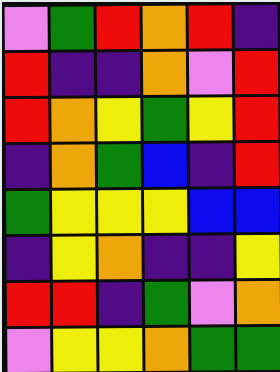[["violet", "green", "red", "orange", "red", "indigo"], ["red", "indigo", "indigo", "orange", "violet", "red"], ["red", "orange", "yellow", "green", "yellow", "red"], ["indigo", "orange", "green", "blue", "indigo", "red"], ["green", "yellow", "yellow", "yellow", "blue", "blue"], ["indigo", "yellow", "orange", "indigo", "indigo", "yellow"], ["red", "red", "indigo", "green", "violet", "orange"], ["violet", "yellow", "yellow", "orange", "green", "green"]]